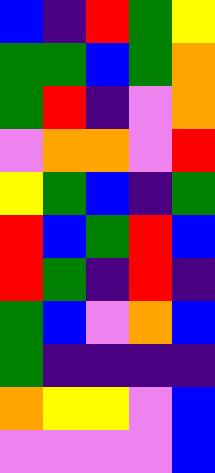[["blue", "indigo", "red", "green", "yellow"], ["green", "green", "blue", "green", "orange"], ["green", "red", "indigo", "violet", "orange"], ["violet", "orange", "orange", "violet", "red"], ["yellow", "green", "blue", "indigo", "green"], ["red", "blue", "green", "red", "blue"], ["red", "green", "indigo", "red", "indigo"], ["green", "blue", "violet", "orange", "blue"], ["green", "indigo", "indigo", "indigo", "indigo"], ["orange", "yellow", "yellow", "violet", "blue"], ["violet", "violet", "violet", "violet", "blue"]]